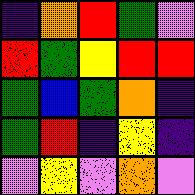[["indigo", "orange", "red", "green", "violet"], ["red", "green", "yellow", "red", "red"], ["green", "blue", "green", "orange", "indigo"], ["green", "red", "indigo", "yellow", "indigo"], ["violet", "yellow", "violet", "orange", "violet"]]